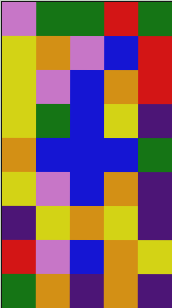[["violet", "green", "green", "red", "green"], ["yellow", "orange", "violet", "blue", "red"], ["yellow", "violet", "blue", "orange", "red"], ["yellow", "green", "blue", "yellow", "indigo"], ["orange", "blue", "blue", "blue", "green"], ["yellow", "violet", "blue", "orange", "indigo"], ["indigo", "yellow", "orange", "yellow", "indigo"], ["red", "violet", "blue", "orange", "yellow"], ["green", "orange", "indigo", "orange", "indigo"]]